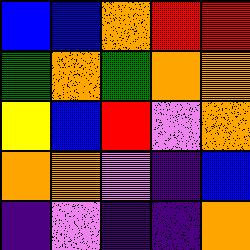[["blue", "blue", "orange", "red", "red"], ["green", "orange", "green", "orange", "orange"], ["yellow", "blue", "red", "violet", "orange"], ["orange", "orange", "violet", "indigo", "blue"], ["indigo", "violet", "indigo", "indigo", "orange"]]